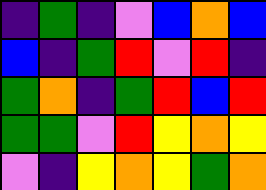[["indigo", "green", "indigo", "violet", "blue", "orange", "blue"], ["blue", "indigo", "green", "red", "violet", "red", "indigo"], ["green", "orange", "indigo", "green", "red", "blue", "red"], ["green", "green", "violet", "red", "yellow", "orange", "yellow"], ["violet", "indigo", "yellow", "orange", "yellow", "green", "orange"]]